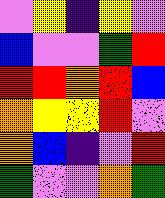[["violet", "yellow", "indigo", "yellow", "violet"], ["blue", "violet", "violet", "green", "red"], ["red", "red", "orange", "red", "blue"], ["orange", "yellow", "yellow", "red", "violet"], ["orange", "blue", "indigo", "violet", "red"], ["green", "violet", "violet", "orange", "green"]]